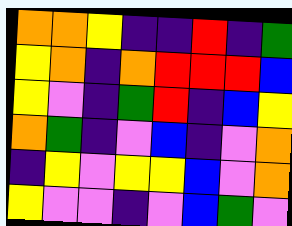[["orange", "orange", "yellow", "indigo", "indigo", "red", "indigo", "green"], ["yellow", "orange", "indigo", "orange", "red", "red", "red", "blue"], ["yellow", "violet", "indigo", "green", "red", "indigo", "blue", "yellow"], ["orange", "green", "indigo", "violet", "blue", "indigo", "violet", "orange"], ["indigo", "yellow", "violet", "yellow", "yellow", "blue", "violet", "orange"], ["yellow", "violet", "violet", "indigo", "violet", "blue", "green", "violet"]]